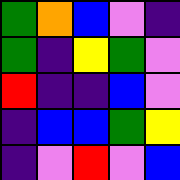[["green", "orange", "blue", "violet", "indigo"], ["green", "indigo", "yellow", "green", "violet"], ["red", "indigo", "indigo", "blue", "violet"], ["indigo", "blue", "blue", "green", "yellow"], ["indigo", "violet", "red", "violet", "blue"]]